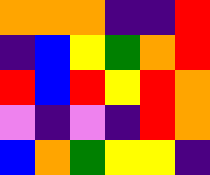[["orange", "orange", "orange", "indigo", "indigo", "red"], ["indigo", "blue", "yellow", "green", "orange", "red"], ["red", "blue", "red", "yellow", "red", "orange"], ["violet", "indigo", "violet", "indigo", "red", "orange"], ["blue", "orange", "green", "yellow", "yellow", "indigo"]]